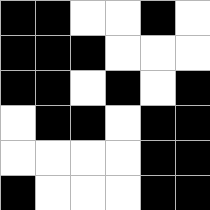[["black", "black", "white", "white", "black", "white"], ["black", "black", "black", "white", "white", "white"], ["black", "black", "white", "black", "white", "black"], ["white", "black", "black", "white", "black", "black"], ["white", "white", "white", "white", "black", "black"], ["black", "white", "white", "white", "black", "black"]]